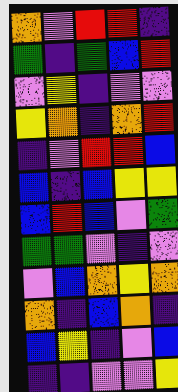[["orange", "violet", "red", "red", "indigo"], ["green", "indigo", "green", "blue", "red"], ["violet", "yellow", "indigo", "violet", "violet"], ["yellow", "orange", "indigo", "orange", "red"], ["indigo", "violet", "red", "red", "blue"], ["blue", "indigo", "blue", "yellow", "yellow"], ["blue", "red", "blue", "violet", "green"], ["green", "green", "violet", "indigo", "violet"], ["violet", "blue", "orange", "yellow", "orange"], ["orange", "indigo", "blue", "orange", "indigo"], ["blue", "yellow", "indigo", "violet", "blue"], ["indigo", "indigo", "violet", "violet", "yellow"]]